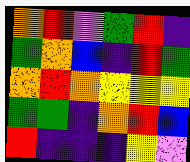[["orange", "red", "violet", "green", "red", "indigo"], ["green", "orange", "blue", "indigo", "red", "green"], ["orange", "red", "orange", "yellow", "yellow", "yellow"], ["green", "green", "indigo", "orange", "red", "blue"], ["red", "indigo", "indigo", "indigo", "yellow", "violet"]]